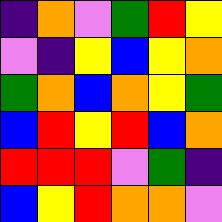[["indigo", "orange", "violet", "green", "red", "yellow"], ["violet", "indigo", "yellow", "blue", "yellow", "orange"], ["green", "orange", "blue", "orange", "yellow", "green"], ["blue", "red", "yellow", "red", "blue", "orange"], ["red", "red", "red", "violet", "green", "indigo"], ["blue", "yellow", "red", "orange", "orange", "violet"]]